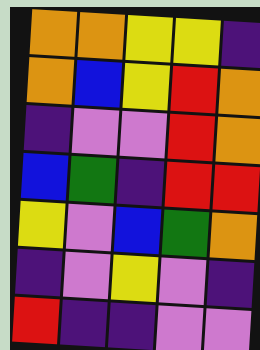[["orange", "orange", "yellow", "yellow", "indigo"], ["orange", "blue", "yellow", "red", "orange"], ["indigo", "violet", "violet", "red", "orange"], ["blue", "green", "indigo", "red", "red"], ["yellow", "violet", "blue", "green", "orange"], ["indigo", "violet", "yellow", "violet", "indigo"], ["red", "indigo", "indigo", "violet", "violet"]]